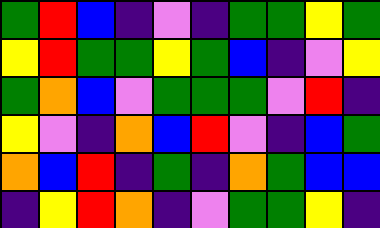[["green", "red", "blue", "indigo", "violet", "indigo", "green", "green", "yellow", "green"], ["yellow", "red", "green", "green", "yellow", "green", "blue", "indigo", "violet", "yellow"], ["green", "orange", "blue", "violet", "green", "green", "green", "violet", "red", "indigo"], ["yellow", "violet", "indigo", "orange", "blue", "red", "violet", "indigo", "blue", "green"], ["orange", "blue", "red", "indigo", "green", "indigo", "orange", "green", "blue", "blue"], ["indigo", "yellow", "red", "orange", "indigo", "violet", "green", "green", "yellow", "indigo"]]